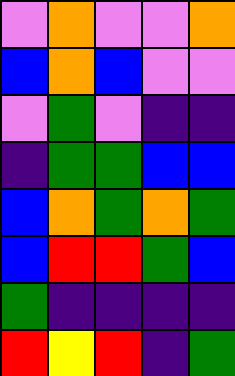[["violet", "orange", "violet", "violet", "orange"], ["blue", "orange", "blue", "violet", "violet"], ["violet", "green", "violet", "indigo", "indigo"], ["indigo", "green", "green", "blue", "blue"], ["blue", "orange", "green", "orange", "green"], ["blue", "red", "red", "green", "blue"], ["green", "indigo", "indigo", "indigo", "indigo"], ["red", "yellow", "red", "indigo", "green"]]